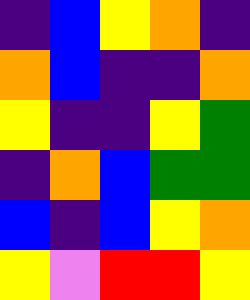[["indigo", "blue", "yellow", "orange", "indigo"], ["orange", "blue", "indigo", "indigo", "orange"], ["yellow", "indigo", "indigo", "yellow", "green"], ["indigo", "orange", "blue", "green", "green"], ["blue", "indigo", "blue", "yellow", "orange"], ["yellow", "violet", "red", "red", "yellow"]]